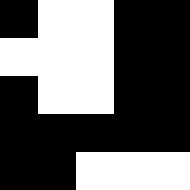[["black", "white", "white", "black", "black"], ["white", "white", "white", "black", "black"], ["black", "white", "white", "black", "black"], ["black", "black", "black", "black", "black"], ["black", "black", "white", "white", "white"]]